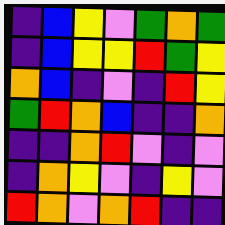[["indigo", "blue", "yellow", "violet", "green", "orange", "green"], ["indigo", "blue", "yellow", "yellow", "red", "green", "yellow"], ["orange", "blue", "indigo", "violet", "indigo", "red", "yellow"], ["green", "red", "orange", "blue", "indigo", "indigo", "orange"], ["indigo", "indigo", "orange", "red", "violet", "indigo", "violet"], ["indigo", "orange", "yellow", "violet", "indigo", "yellow", "violet"], ["red", "orange", "violet", "orange", "red", "indigo", "indigo"]]